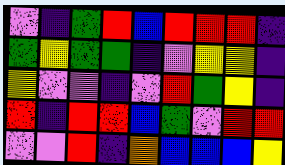[["violet", "indigo", "green", "red", "blue", "red", "red", "red", "indigo"], ["green", "yellow", "green", "green", "indigo", "violet", "yellow", "yellow", "indigo"], ["yellow", "violet", "violet", "indigo", "violet", "red", "green", "yellow", "indigo"], ["red", "indigo", "red", "red", "blue", "green", "violet", "red", "red"], ["violet", "violet", "red", "indigo", "orange", "blue", "blue", "blue", "yellow"]]